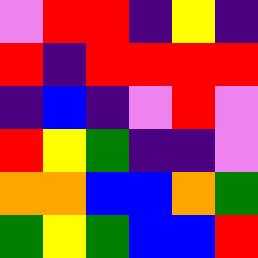[["violet", "red", "red", "indigo", "yellow", "indigo"], ["red", "indigo", "red", "red", "red", "red"], ["indigo", "blue", "indigo", "violet", "red", "violet"], ["red", "yellow", "green", "indigo", "indigo", "violet"], ["orange", "orange", "blue", "blue", "orange", "green"], ["green", "yellow", "green", "blue", "blue", "red"]]